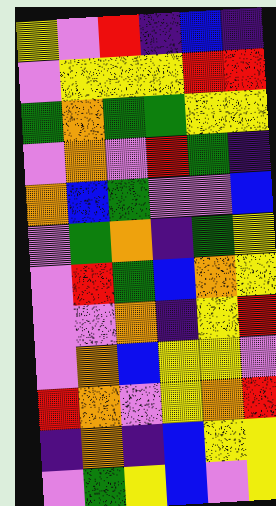[["yellow", "violet", "red", "indigo", "blue", "indigo"], ["violet", "yellow", "yellow", "yellow", "red", "red"], ["green", "orange", "green", "green", "yellow", "yellow"], ["violet", "orange", "violet", "red", "green", "indigo"], ["orange", "blue", "green", "violet", "violet", "blue"], ["violet", "green", "orange", "indigo", "green", "yellow"], ["violet", "red", "green", "blue", "orange", "yellow"], ["violet", "violet", "orange", "indigo", "yellow", "red"], ["violet", "orange", "blue", "yellow", "yellow", "violet"], ["red", "orange", "violet", "yellow", "orange", "red"], ["indigo", "orange", "indigo", "blue", "yellow", "yellow"], ["violet", "green", "yellow", "blue", "violet", "yellow"]]